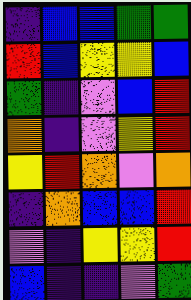[["indigo", "blue", "blue", "green", "green"], ["red", "blue", "yellow", "yellow", "blue"], ["green", "indigo", "violet", "blue", "red"], ["orange", "indigo", "violet", "yellow", "red"], ["yellow", "red", "orange", "violet", "orange"], ["indigo", "orange", "blue", "blue", "red"], ["violet", "indigo", "yellow", "yellow", "red"], ["blue", "indigo", "indigo", "violet", "green"]]